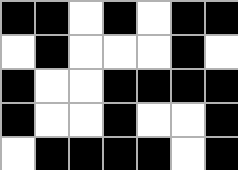[["black", "black", "white", "black", "white", "black", "black"], ["white", "black", "white", "white", "white", "black", "white"], ["black", "white", "white", "black", "black", "black", "black"], ["black", "white", "white", "black", "white", "white", "black"], ["white", "black", "black", "black", "black", "white", "black"]]